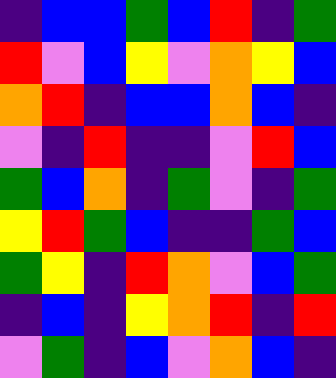[["indigo", "blue", "blue", "green", "blue", "red", "indigo", "green"], ["red", "violet", "blue", "yellow", "violet", "orange", "yellow", "blue"], ["orange", "red", "indigo", "blue", "blue", "orange", "blue", "indigo"], ["violet", "indigo", "red", "indigo", "indigo", "violet", "red", "blue"], ["green", "blue", "orange", "indigo", "green", "violet", "indigo", "green"], ["yellow", "red", "green", "blue", "indigo", "indigo", "green", "blue"], ["green", "yellow", "indigo", "red", "orange", "violet", "blue", "green"], ["indigo", "blue", "indigo", "yellow", "orange", "red", "indigo", "red"], ["violet", "green", "indigo", "blue", "violet", "orange", "blue", "indigo"]]